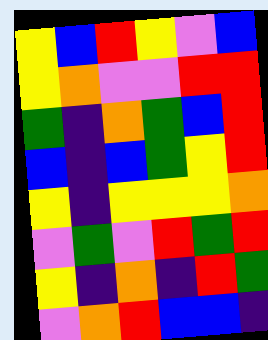[["yellow", "blue", "red", "yellow", "violet", "blue"], ["yellow", "orange", "violet", "violet", "red", "red"], ["green", "indigo", "orange", "green", "blue", "red"], ["blue", "indigo", "blue", "green", "yellow", "red"], ["yellow", "indigo", "yellow", "yellow", "yellow", "orange"], ["violet", "green", "violet", "red", "green", "red"], ["yellow", "indigo", "orange", "indigo", "red", "green"], ["violet", "orange", "red", "blue", "blue", "indigo"]]